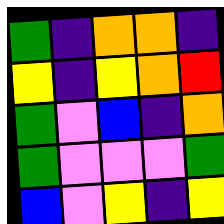[["green", "indigo", "orange", "orange", "indigo"], ["yellow", "indigo", "yellow", "orange", "red"], ["green", "violet", "blue", "indigo", "orange"], ["green", "violet", "violet", "violet", "green"], ["blue", "violet", "yellow", "indigo", "yellow"]]